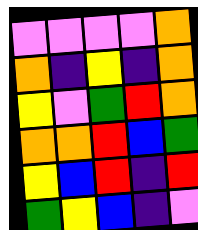[["violet", "violet", "violet", "violet", "orange"], ["orange", "indigo", "yellow", "indigo", "orange"], ["yellow", "violet", "green", "red", "orange"], ["orange", "orange", "red", "blue", "green"], ["yellow", "blue", "red", "indigo", "red"], ["green", "yellow", "blue", "indigo", "violet"]]